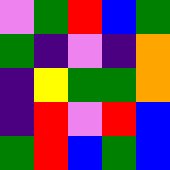[["violet", "green", "red", "blue", "green"], ["green", "indigo", "violet", "indigo", "orange"], ["indigo", "yellow", "green", "green", "orange"], ["indigo", "red", "violet", "red", "blue"], ["green", "red", "blue", "green", "blue"]]